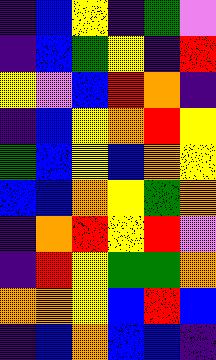[["indigo", "blue", "yellow", "indigo", "green", "violet"], ["indigo", "blue", "green", "yellow", "indigo", "red"], ["yellow", "violet", "blue", "red", "orange", "indigo"], ["indigo", "blue", "yellow", "orange", "red", "yellow"], ["green", "blue", "yellow", "blue", "orange", "yellow"], ["blue", "blue", "orange", "yellow", "green", "orange"], ["indigo", "orange", "red", "yellow", "red", "violet"], ["indigo", "red", "yellow", "green", "green", "orange"], ["orange", "orange", "yellow", "blue", "red", "blue"], ["indigo", "blue", "orange", "blue", "blue", "indigo"]]